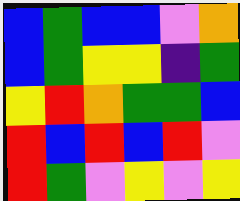[["blue", "green", "blue", "blue", "violet", "orange"], ["blue", "green", "yellow", "yellow", "indigo", "green"], ["yellow", "red", "orange", "green", "green", "blue"], ["red", "blue", "red", "blue", "red", "violet"], ["red", "green", "violet", "yellow", "violet", "yellow"]]